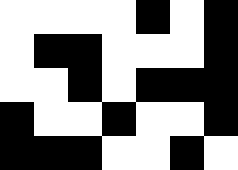[["white", "white", "white", "white", "black", "white", "black"], ["white", "black", "black", "white", "white", "white", "black"], ["white", "white", "black", "white", "black", "black", "black"], ["black", "white", "white", "black", "white", "white", "black"], ["black", "black", "black", "white", "white", "black", "white"]]